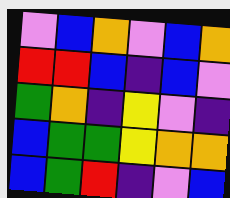[["violet", "blue", "orange", "violet", "blue", "orange"], ["red", "red", "blue", "indigo", "blue", "violet"], ["green", "orange", "indigo", "yellow", "violet", "indigo"], ["blue", "green", "green", "yellow", "orange", "orange"], ["blue", "green", "red", "indigo", "violet", "blue"]]